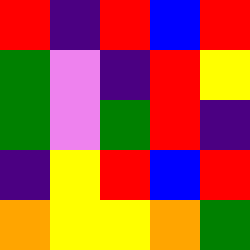[["red", "indigo", "red", "blue", "red"], ["green", "violet", "indigo", "red", "yellow"], ["green", "violet", "green", "red", "indigo"], ["indigo", "yellow", "red", "blue", "red"], ["orange", "yellow", "yellow", "orange", "green"]]